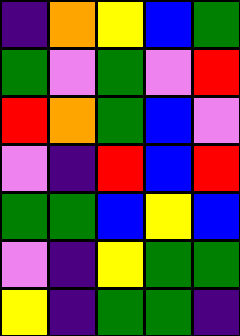[["indigo", "orange", "yellow", "blue", "green"], ["green", "violet", "green", "violet", "red"], ["red", "orange", "green", "blue", "violet"], ["violet", "indigo", "red", "blue", "red"], ["green", "green", "blue", "yellow", "blue"], ["violet", "indigo", "yellow", "green", "green"], ["yellow", "indigo", "green", "green", "indigo"]]